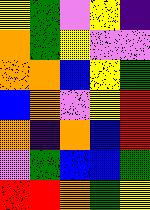[["yellow", "green", "violet", "yellow", "indigo"], ["orange", "green", "yellow", "violet", "violet"], ["orange", "orange", "blue", "yellow", "green"], ["blue", "orange", "violet", "yellow", "red"], ["orange", "indigo", "orange", "blue", "red"], ["violet", "green", "blue", "blue", "green"], ["red", "red", "orange", "green", "yellow"]]